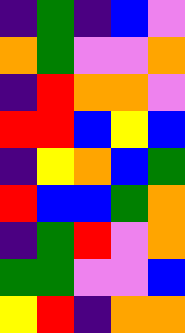[["indigo", "green", "indigo", "blue", "violet"], ["orange", "green", "violet", "violet", "orange"], ["indigo", "red", "orange", "orange", "violet"], ["red", "red", "blue", "yellow", "blue"], ["indigo", "yellow", "orange", "blue", "green"], ["red", "blue", "blue", "green", "orange"], ["indigo", "green", "red", "violet", "orange"], ["green", "green", "violet", "violet", "blue"], ["yellow", "red", "indigo", "orange", "orange"]]